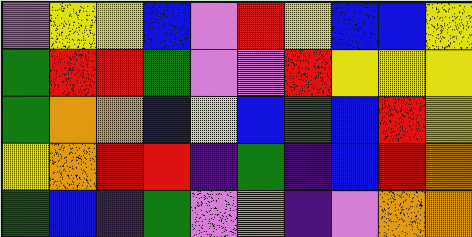[["violet", "yellow", "yellow", "blue", "violet", "red", "yellow", "blue", "blue", "yellow"], ["green", "red", "red", "green", "violet", "violet", "red", "yellow", "yellow", "yellow"], ["green", "orange", "orange", "blue", "yellow", "blue", "green", "blue", "red", "yellow"], ["yellow", "orange", "red", "red", "indigo", "green", "indigo", "blue", "red", "orange"], ["green", "blue", "indigo", "green", "violet", "orange", "indigo", "violet", "orange", "orange"]]